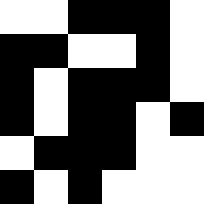[["white", "white", "black", "black", "black", "white"], ["black", "black", "white", "white", "black", "white"], ["black", "white", "black", "black", "black", "white"], ["black", "white", "black", "black", "white", "black"], ["white", "black", "black", "black", "white", "white"], ["black", "white", "black", "white", "white", "white"]]